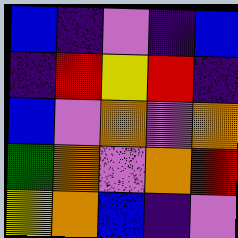[["blue", "indigo", "violet", "indigo", "blue"], ["indigo", "red", "yellow", "red", "indigo"], ["blue", "violet", "orange", "violet", "orange"], ["green", "orange", "violet", "orange", "red"], ["yellow", "orange", "blue", "indigo", "violet"]]